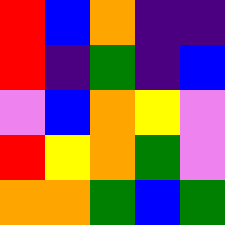[["red", "blue", "orange", "indigo", "indigo"], ["red", "indigo", "green", "indigo", "blue"], ["violet", "blue", "orange", "yellow", "violet"], ["red", "yellow", "orange", "green", "violet"], ["orange", "orange", "green", "blue", "green"]]